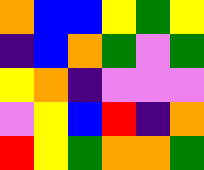[["orange", "blue", "blue", "yellow", "green", "yellow"], ["indigo", "blue", "orange", "green", "violet", "green"], ["yellow", "orange", "indigo", "violet", "violet", "violet"], ["violet", "yellow", "blue", "red", "indigo", "orange"], ["red", "yellow", "green", "orange", "orange", "green"]]